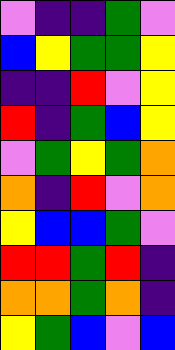[["violet", "indigo", "indigo", "green", "violet"], ["blue", "yellow", "green", "green", "yellow"], ["indigo", "indigo", "red", "violet", "yellow"], ["red", "indigo", "green", "blue", "yellow"], ["violet", "green", "yellow", "green", "orange"], ["orange", "indigo", "red", "violet", "orange"], ["yellow", "blue", "blue", "green", "violet"], ["red", "red", "green", "red", "indigo"], ["orange", "orange", "green", "orange", "indigo"], ["yellow", "green", "blue", "violet", "blue"]]